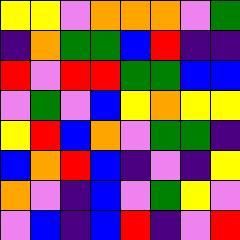[["yellow", "yellow", "violet", "orange", "orange", "orange", "violet", "green"], ["indigo", "orange", "green", "green", "blue", "red", "indigo", "indigo"], ["red", "violet", "red", "red", "green", "green", "blue", "blue"], ["violet", "green", "violet", "blue", "yellow", "orange", "yellow", "yellow"], ["yellow", "red", "blue", "orange", "violet", "green", "green", "indigo"], ["blue", "orange", "red", "blue", "indigo", "violet", "indigo", "yellow"], ["orange", "violet", "indigo", "blue", "violet", "green", "yellow", "violet"], ["violet", "blue", "indigo", "blue", "red", "indigo", "violet", "red"]]